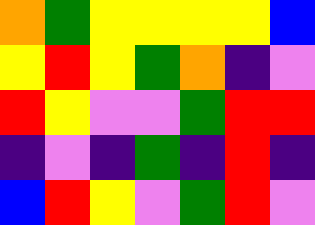[["orange", "green", "yellow", "yellow", "yellow", "yellow", "blue"], ["yellow", "red", "yellow", "green", "orange", "indigo", "violet"], ["red", "yellow", "violet", "violet", "green", "red", "red"], ["indigo", "violet", "indigo", "green", "indigo", "red", "indigo"], ["blue", "red", "yellow", "violet", "green", "red", "violet"]]